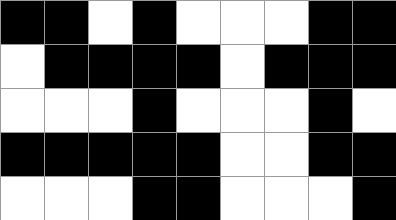[["black", "black", "white", "black", "white", "white", "white", "black", "black"], ["white", "black", "black", "black", "black", "white", "black", "black", "black"], ["white", "white", "white", "black", "white", "white", "white", "black", "white"], ["black", "black", "black", "black", "black", "white", "white", "black", "black"], ["white", "white", "white", "black", "black", "white", "white", "white", "black"]]